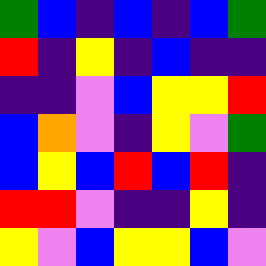[["green", "blue", "indigo", "blue", "indigo", "blue", "green"], ["red", "indigo", "yellow", "indigo", "blue", "indigo", "indigo"], ["indigo", "indigo", "violet", "blue", "yellow", "yellow", "red"], ["blue", "orange", "violet", "indigo", "yellow", "violet", "green"], ["blue", "yellow", "blue", "red", "blue", "red", "indigo"], ["red", "red", "violet", "indigo", "indigo", "yellow", "indigo"], ["yellow", "violet", "blue", "yellow", "yellow", "blue", "violet"]]